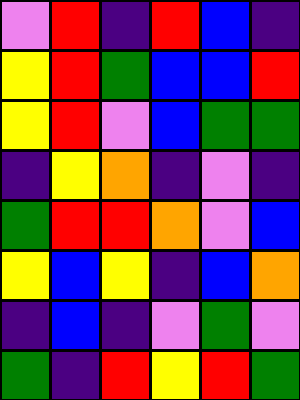[["violet", "red", "indigo", "red", "blue", "indigo"], ["yellow", "red", "green", "blue", "blue", "red"], ["yellow", "red", "violet", "blue", "green", "green"], ["indigo", "yellow", "orange", "indigo", "violet", "indigo"], ["green", "red", "red", "orange", "violet", "blue"], ["yellow", "blue", "yellow", "indigo", "blue", "orange"], ["indigo", "blue", "indigo", "violet", "green", "violet"], ["green", "indigo", "red", "yellow", "red", "green"]]